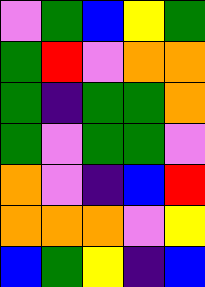[["violet", "green", "blue", "yellow", "green"], ["green", "red", "violet", "orange", "orange"], ["green", "indigo", "green", "green", "orange"], ["green", "violet", "green", "green", "violet"], ["orange", "violet", "indigo", "blue", "red"], ["orange", "orange", "orange", "violet", "yellow"], ["blue", "green", "yellow", "indigo", "blue"]]